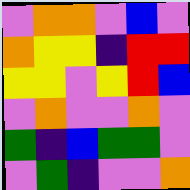[["violet", "orange", "orange", "violet", "blue", "violet"], ["orange", "yellow", "yellow", "indigo", "red", "red"], ["yellow", "yellow", "violet", "yellow", "red", "blue"], ["violet", "orange", "violet", "violet", "orange", "violet"], ["green", "indigo", "blue", "green", "green", "violet"], ["violet", "green", "indigo", "violet", "violet", "orange"]]